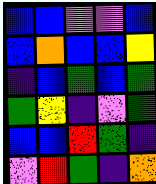[["blue", "blue", "violet", "violet", "blue"], ["blue", "orange", "blue", "blue", "yellow"], ["indigo", "blue", "green", "blue", "green"], ["green", "yellow", "indigo", "violet", "green"], ["blue", "blue", "red", "green", "indigo"], ["violet", "red", "green", "indigo", "orange"]]